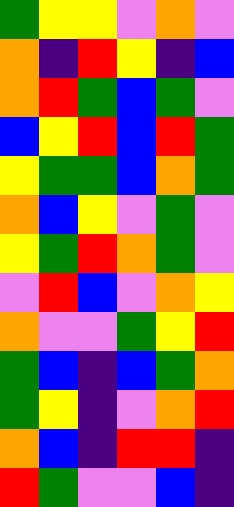[["green", "yellow", "yellow", "violet", "orange", "violet"], ["orange", "indigo", "red", "yellow", "indigo", "blue"], ["orange", "red", "green", "blue", "green", "violet"], ["blue", "yellow", "red", "blue", "red", "green"], ["yellow", "green", "green", "blue", "orange", "green"], ["orange", "blue", "yellow", "violet", "green", "violet"], ["yellow", "green", "red", "orange", "green", "violet"], ["violet", "red", "blue", "violet", "orange", "yellow"], ["orange", "violet", "violet", "green", "yellow", "red"], ["green", "blue", "indigo", "blue", "green", "orange"], ["green", "yellow", "indigo", "violet", "orange", "red"], ["orange", "blue", "indigo", "red", "red", "indigo"], ["red", "green", "violet", "violet", "blue", "indigo"]]